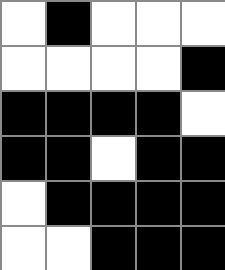[["white", "black", "white", "white", "white"], ["white", "white", "white", "white", "black"], ["black", "black", "black", "black", "white"], ["black", "black", "white", "black", "black"], ["white", "black", "black", "black", "black"], ["white", "white", "black", "black", "black"]]